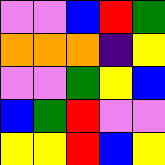[["violet", "violet", "blue", "red", "green"], ["orange", "orange", "orange", "indigo", "yellow"], ["violet", "violet", "green", "yellow", "blue"], ["blue", "green", "red", "violet", "violet"], ["yellow", "yellow", "red", "blue", "yellow"]]